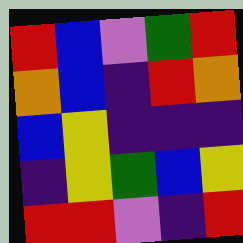[["red", "blue", "violet", "green", "red"], ["orange", "blue", "indigo", "red", "orange"], ["blue", "yellow", "indigo", "indigo", "indigo"], ["indigo", "yellow", "green", "blue", "yellow"], ["red", "red", "violet", "indigo", "red"]]